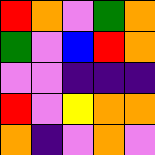[["red", "orange", "violet", "green", "orange"], ["green", "violet", "blue", "red", "orange"], ["violet", "violet", "indigo", "indigo", "indigo"], ["red", "violet", "yellow", "orange", "orange"], ["orange", "indigo", "violet", "orange", "violet"]]